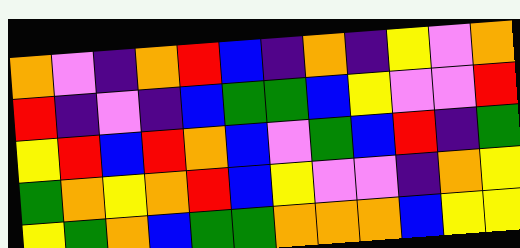[["orange", "violet", "indigo", "orange", "red", "blue", "indigo", "orange", "indigo", "yellow", "violet", "orange"], ["red", "indigo", "violet", "indigo", "blue", "green", "green", "blue", "yellow", "violet", "violet", "red"], ["yellow", "red", "blue", "red", "orange", "blue", "violet", "green", "blue", "red", "indigo", "green"], ["green", "orange", "yellow", "orange", "red", "blue", "yellow", "violet", "violet", "indigo", "orange", "yellow"], ["yellow", "green", "orange", "blue", "green", "green", "orange", "orange", "orange", "blue", "yellow", "yellow"]]